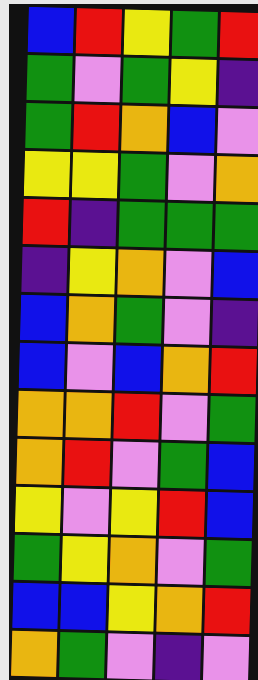[["blue", "red", "yellow", "green", "red"], ["green", "violet", "green", "yellow", "indigo"], ["green", "red", "orange", "blue", "violet"], ["yellow", "yellow", "green", "violet", "orange"], ["red", "indigo", "green", "green", "green"], ["indigo", "yellow", "orange", "violet", "blue"], ["blue", "orange", "green", "violet", "indigo"], ["blue", "violet", "blue", "orange", "red"], ["orange", "orange", "red", "violet", "green"], ["orange", "red", "violet", "green", "blue"], ["yellow", "violet", "yellow", "red", "blue"], ["green", "yellow", "orange", "violet", "green"], ["blue", "blue", "yellow", "orange", "red"], ["orange", "green", "violet", "indigo", "violet"]]